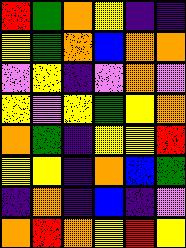[["red", "green", "orange", "yellow", "indigo", "indigo"], ["yellow", "green", "orange", "blue", "orange", "orange"], ["violet", "yellow", "indigo", "violet", "orange", "violet"], ["yellow", "violet", "yellow", "green", "yellow", "orange"], ["orange", "green", "indigo", "yellow", "yellow", "red"], ["yellow", "yellow", "indigo", "orange", "blue", "green"], ["indigo", "orange", "indigo", "blue", "indigo", "violet"], ["orange", "red", "orange", "yellow", "red", "yellow"]]